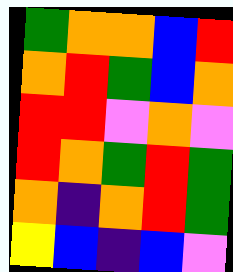[["green", "orange", "orange", "blue", "red"], ["orange", "red", "green", "blue", "orange"], ["red", "red", "violet", "orange", "violet"], ["red", "orange", "green", "red", "green"], ["orange", "indigo", "orange", "red", "green"], ["yellow", "blue", "indigo", "blue", "violet"]]